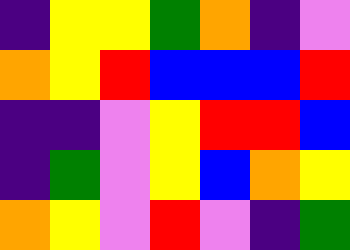[["indigo", "yellow", "yellow", "green", "orange", "indigo", "violet"], ["orange", "yellow", "red", "blue", "blue", "blue", "red"], ["indigo", "indigo", "violet", "yellow", "red", "red", "blue"], ["indigo", "green", "violet", "yellow", "blue", "orange", "yellow"], ["orange", "yellow", "violet", "red", "violet", "indigo", "green"]]